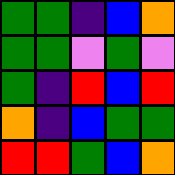[["green", "green", "indigo", "blue", "orange"], ["green", "green", "violet", "green", "violet"], ["green", "indigo", "red", "blue", "red"], ["orange", "indigo", "blue", "green", "green"], ["red", "red", "green", "blue", "orange"]]